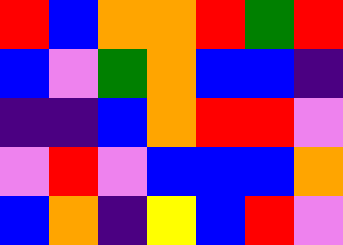[["red", "blue", "orange", "orange", "red", "green", "red"], ["blue", "violet", "green", "orange", "blue", "blue", "indigo"], ["indigo", "indigo", "blue", "orange", "red", "red", "violet"], ["violet", "red", "violet", "blue", "blue", "blue", "orange"], ["blue", "orange", "indigo", "yellow", "blue", "red", "violet"]]